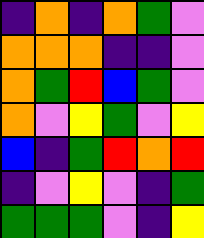[["indigo", "orange", "indigo", "orange", "green", "violet"], ["orange", "orange", "orange", "indigo", "indigo", "violet"], ["orange", "green", "red", "blue", "green", "violet"], ["orange", "violet", "yellow", "green", "violet", "yellow"], ["blue", "indigo", "green", "red", "orange", "red"], ["indigo", "violet", "yellow", "violet", "indigo", "green"], ["green", "green", "green", "violet", "indigo", "yellow"]]